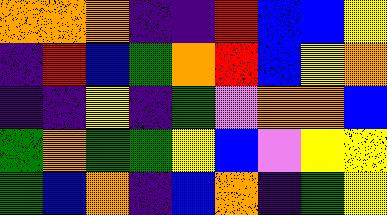[["orange", "orange", "orange", "indigo", "indigo", "red", "blue", "blue", "yellow"], ["indigo", "red", "blue", "green", "orange", "red", "blue", "yellow", "orange"], ["indigo", "indigo", "yellow", "indigo", "green", "violet", "orange", "orange", "blue"], ["green", "orange", "green", "green", "yellow", "blue", "violet", "yellow", "yellow"], ["green", "blue", "orange", "indigo", "blue", "orange", "indigo", "green", "yellow"]]